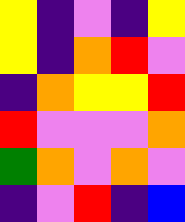[["yellow", "indigo", "violet", "indigo", "yellow"], ["yellow", "indigo", "orange", "red", "violet"], ["indigo", "orange", "yellow", "yellow", "red"], ["red", "violet", "violet", "violet", "orange"], ["green", "orange", "violet", "orange", "violet"], ["indigo", "violet", "red", "indigo", "blue"]]